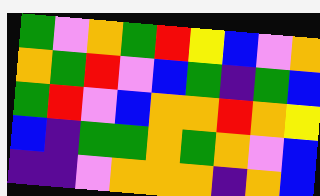[["green", "violet", "orange", "green", "red", "yellow", "blue", "violet", "orange"], ["orange", "green", "red", "violet", "blue", "green", "indigo", "green", "blue"], ["green", "red", "violet", "blue", "orange", "orange", "red", "orange", "yellow"], ["blue", "indigo", "green", "green", "orange", "green", "orange", "violet", "blue"], ["indigo", "indigo", "violet", "orange", "orange", "orange", "indigo", "orange", "blue"]]